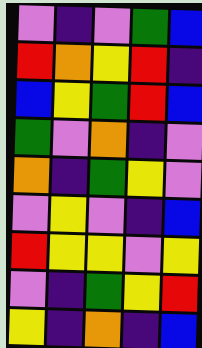[["violet", "indigo", "violet", "green", "blue"], ["red", "orange", "yellow", "red", "indigo"], ["blue", "yellow", "green", "red", "blue"], ["green", "violet", "orange", "indigo", "violet"], ["orange", "indigo", "green", "yellow", "violet"], ["violet", "yellow", "violet", "indigo", "blue"], ["red", "yellow", "yellow", "violet", "yellow"], ["violet", "indigo", "green", "yellow", "red"], ["yellow", "indigo", "orange", "indigo", "blue"]]